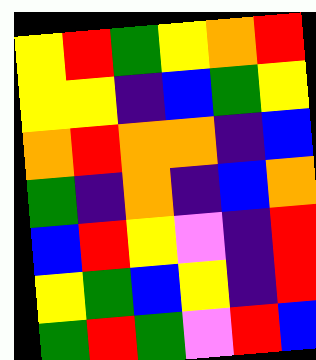[["yellow", "red", "green", "yellow", "orange", "red"], ["yellow", "yellow", "indigo", "blue", "green", "yellow"], ["orange", "red", "orange", "orange", "indigo", "blue"], ["green", "indigo", "orange", "indigo", "blue", "orange"], ["blue", "red", "yellow", "violet", "indigo", "red"], ["yellow", "green", "blue", "yellow", "indigo", "red"], ["green", "red", "green", "violet", "red", "blue"]]